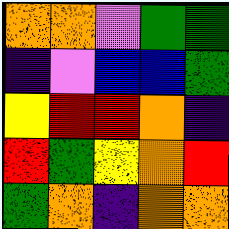[["orange", "orange", "violet", "green", "green"], ["indigo", "violet", "blue", "blue", "green"], ["yellow", "red", "red", "orange", "indigo"], ["red", "green", "yellow", "orange", "red"], ["green", "orange", "indigo", "orange", "orange"]]